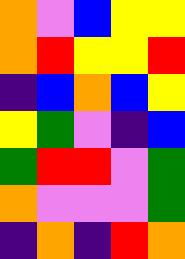[["orange", "violet", "blue", "yellow", "yellow"], ["orange", "red", "yellow", "yellow", "red"], ["indigo", "blue", "orange", "blue", "yellow"], ["yellow", "green", "violet", "indigo", "blue"], ["green", "red", "red", "violet", "green"], ["orange", "violet", "violet", "violet", "green"], ["indigo", "orange", "indigo", "red", "orange"]]